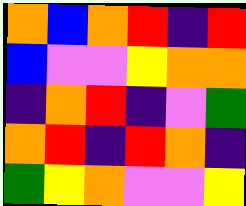[["orange", "blue", "orange", "red", "indigo", "red"], ["blue", "violet", "violet", "yellow", "orange", "orange"], ["indigo", "orange", "red", "indigo", "violet", "green"], ["orange", "red", "indigo", "red", "orange", "indigo"], ["green", "yellow", "orange", "violet", "violet", "yellow"]]